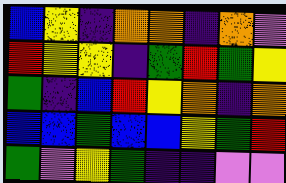[["blue", "yellow", "indigo", "orange", "orange", "indigo", "orange", "violet"], ["red", "yellow", "yellow", "indigo", "green", "red", "green", "yellow"], ["green", "indigo", "blue", "red", "yellow", "orange", "indigo", "orange"], ["blue", "blue", "green", "blue", "blue", "yellow", "green", "red"], ["green", "violet", "yellow", "green", "indigo", "indigo", "violet", "violet"]]